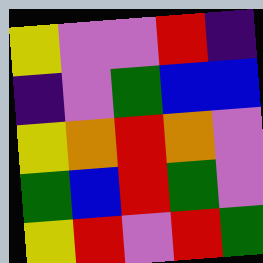[["yellow", "violet", "violet", "red", "indigo"], ["indigo", "violet", "green", "blue", "blue"], ["yellow", "orange", "red", "orange", "violet"], ["green", "blue", "red", "green", "violet"], ["yellow", "red", "violet", "red", "green"]]